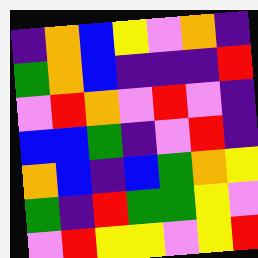[["indigo", "orange", "blue", "yellow", "violet", "orange", "indigo"], ["green", "orange", "blue", "indigo", "indigo", "indigo", "red"], ["violet", "red", "orange", "violet", "red", "violet", "indigo"], ["blue", "blue", "green", "indigo", "violet", "red", "indigo"], ["orange", "blue", "indigo", "blue", "green", "orange", "yellow"], ["green", "indigo", "red", "green", "green", "yellow", "violet"], ["violet", "red", "yellow", "yellow", "violet", "yellow", "red"]]